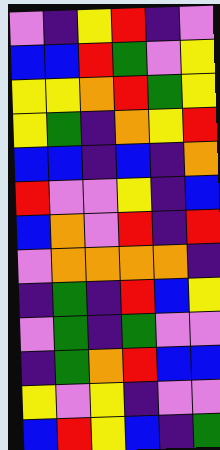[["violet", "indigo", "yellow", "red", "indigo", "violet"], ["blue", "blue", "red", "green", "violet", "yellow"], ["yellow", "yellow", "orange", "red", "green", "yellow"], ["yellow", "green", "indigo", "orange", "yellow", "red"], ["blue", "blue", "indigo", "blue", "indigo", "orange"], ["red", "violet", "violet", "yellow", "indigo", "blue"], ["blue", "orange", "violet", "red", "indigo", "red"], ["violet", "orange", "orange", "orange", "orange", "indigo"], ["indigo", "green", "indigo", "red", "blue", "yellow"], ["violet", "green", "indigo", "green", "violet", "violet"], ["indigo", "green", "orange", "red", "blue", "blue"], ["yellow", "violet", "yellow", "indigo", "violet", "violet"], ["blue", "red", "yellow", "blue", "indigo", "green"]]